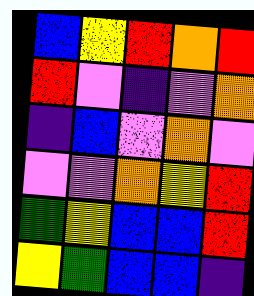[["blue", "yellow", "red", "orange", "red"], ["red", "violet", "indigo", "violet", "orange"], ["indigo", "blue", "violet", "orange", "violet"], ["violet", "violet", "orange", "yellow", "red"], ["green", "yellow", "blue", "blue", "red"], ["yellow", "green", "blue", "blue", "indigo"]]